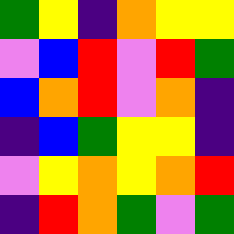[["green", "yellow", "indigo", "orange", "yellow", "yellow"], ["violet", "blue", "red", "violet", "red", "green"], ["blue", "orange", "red", "violet", "orange", "indigo"], ["indigo", "blue", "green", "yellow", "yellow", "indigo"], ["violet", "yellow", "orange", "yellow", "orange", "red"], ["indigo", "red", "orange", "green", "violet", "green"]]